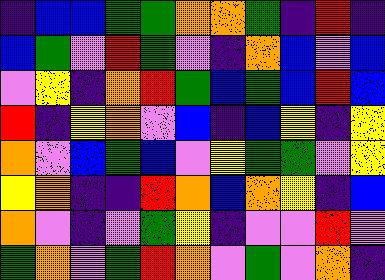[["indigo", "blue", "blue", "green", "green", "orange", "orange", "green", "indigo", "red", "indigo"], ["blue", "green", "violet", "red", "green", "violet", "indigo", "orange", "blue", "violet", "blue"], ["violet", "yellow", "indigo", "orange", "red", "green", "blue", "green", "blue", "red", "blue"], ["red", "indigo", "yellow", "orange", "violet", "blue", "indigo", "blue", "yellow", "indigo", "yellow"], ["orange", "violet", "blue", "green", "blue", "violet", "yellow", "green", "green", "violet", "yellow"], ["yellow", "orange", "indigo", "indigo", "red", "orange", "blue", "orange", "yellow", "indigo", "blue"], ["orange", "violet", "indigo", "violet", "green", "yellow", "indigo", "violet", "violet", "red", "violet"], ["green", "orange", "violet", "green", "red", "orange", "violet", "green", "violet", "orange", "indigo"]]